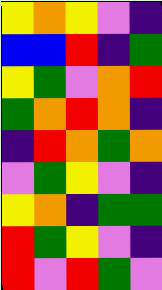[["yellow", "orange", "yellow", "violet", "indigo"], ["blue", "blue", "red", "indigo", "green"], ["yellow", "green", "violet", "orange", "red"], ["green", "orange", "red", "orange", "indigo"], ["indigo", "red", "orange", "green", "orange"], ["violet", "green", "yellow", "violet", "indigo"], ["yellow", "orange", "indigo", "green", "green"], ["red", "green", "yellow", "violet", "indigo"], ["red", "violet", "red", "green", "violet"]]